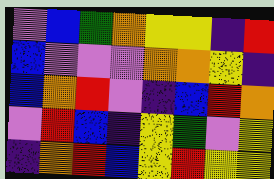[["violet", "blue", "green", "orange", "yellow", "yellow", "indigo", "red"], ["blue", "violet", "violet", "violet", "orange", "orange", "yellow", "indigo"], ["blue", "orange", "red", "violet", "indigo", "blue", "red", "orange"], ["violet", "red", "blue", "indigo", "yellow", "green", "violet", "yellow"], ["indigo", "orange", "red", "blue", "yellow", "red", "yellow", "yellow"]]